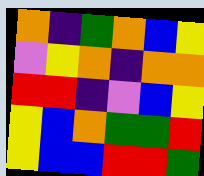[["orange", "indigo", "green", "orange", "blue", "yellow"], ["violet", "yellow", "orange", "indigo", "orange", "orange"], ["red", "red", "indigo", "violet", "blue", "yellow"], ["yellow", "blue", "orange", "green", "green", "red"], ["yellow", "blue", "blue", "red", "red", "green"]]